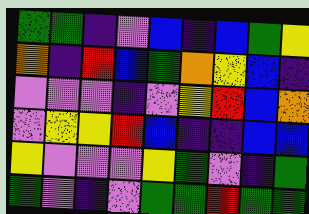[["green", "green", "indigo", "violet", "blue", "indigo", "blue", "green", "yellow"], ["orange", "indigo", "red", "blue", "green", "orange", "yellow", "blue", "indigo"], ["violet", "violet", "violet", "indigo", "violet", "yellow", "red", "blue", "orange"], ["violet", "yellow", "yellow", "red", "blue", "indigo", "indigo", "blue", "blue"], ["yellow", "violet", "violet", "violet", "yellow", "green", "violet", "indigo", "green"], ["green", "violet", "indigo", "violet", "green", "green", "red", "green", "green"]]